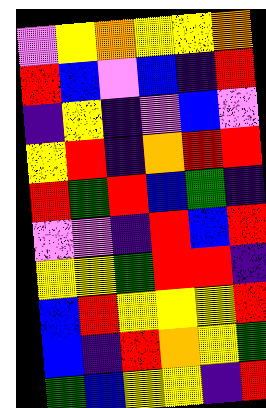[["violet", "yellow", "orange", "yellow", "yellow", "orange"], ["red", "blue", "violet", "blue", "indigo", "red"], ["indigo", "yellow", "indigo", "violet", "blue", "violet"], ["yellow", "red", "indigo", "orange", "red", "red"], ["red", "green", "red", "blue", "green", "indigo"], ["violet", "violet", "indigo", "red", "blue", "red"], ["yellow", "yellow", "green", "red", "red", "indigo"], ["blue", "red", "yellow", "yellow", "yellow", "red"], ["blue", "indigo", "red", "orange", "yellow", "green"], ["green", "blue", "yellow", "yellow", "indigo", "red"]]